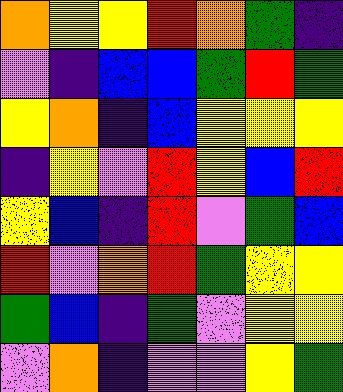[["orange", "yellow", "yellow", "red", "orange", "green", "indigo"], ["violet", "indigo", "blue", "blue", "green", "red", "green"], ["yellow", "orange", "indigo", "blue", "yellow", "yellow", "yellow"], ["indigo", "yellow", "violet", "red", "yellow", "blue", "red"], ["yellow", "blue", "indigo", "red", "violet", "green", "blue"], ["red", "violet", "orange", "red", "green", "yellow", "yellow"], ["green", "blue", "indigo", "green", "violet", "yellow", "yellow"], ["violet", "orange", "indigo", "violet", "violet", "yellow", "green"]]